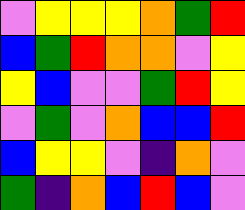[["violet", "yellow", "yellow", "yellow", "orange", "green", "red"], ["blue", "green", "red", "orange", "orange", "violet", "yellow"], ["yellow", "blue", "violet", "violet", "green", "red", "yellow"], ["violet", "green", "violet", "orange", "blue", "blue", "red"], ["blue", "yellow", "yellow", "violet", "indigo", "orange", "violet"], ["green", "indigo", "orange", "blue", "red", "blue", "violet"]]